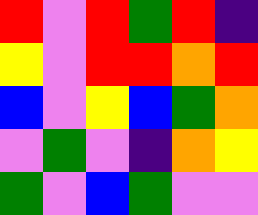[["red", "violet", "red", "green", "red", "indigo"], ["yellow", "violet", "red", "red", "orange", "red"], ["blue", "violet", "yellow", "blue", "green", "orange"], ["violet", "green", "violet", "indigo", "orange", "yellow"], ["green", "violet", "blue", "green", "violet", "violet"]]